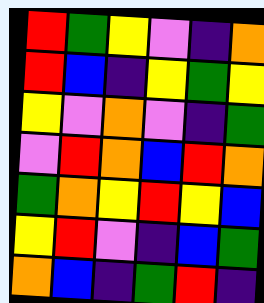[["red", "green", "yellow", "violet", "indigo", "orange"], ["red", "blue", "indigo", "yellow", "green", "yellow"], ["yellow", "violet", "orange", "violet", "indigo", "green"], ["violet", "red", "orange", "blue", "red", "orange"], ["green", "orange", "yellow", "red", "yellow", "blue"], ["yellow", "red", "violet", "indigo", "blue", "green"], ["orange", "blue", "indigo", "green", "red", "indigo"]]